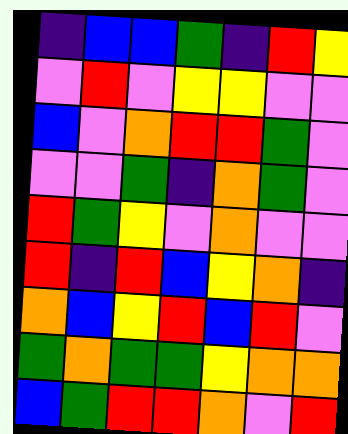[["indigo", "blue", "blue", "green", "indigo", "red", "yellow"], ["violet", "red", "violet", "yellow", "yellow", "violet", "violet"], ["blue", "violet", "orange", "red", "red", "green", "violet"], ["violet", "violet", "green", "indigo", "orange", "green", "violet"], ["red", "green", "yellow", "violet", "orange", "violet", "violet"], ["red", "indigo", "red", "blue", "yellow", "orange", "indigo"], ["orange", "blue", "yellow", "red", "blue", "red", "violet"], ["green", "orange", "green", "green", "yellow", "orange", "orange"], ["blue", "green", "red", "red", "orange", "violet", "red"]]